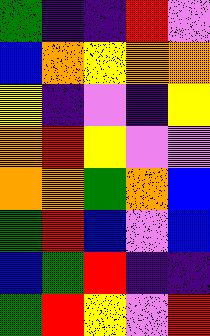[["green", "indigo", "indigo", "red", "violet"], ["blue", "orange", "yellow", "orange", "orange"], ["yellow", "indigo", "violet", "indigo", "yellow"], ["orange", "red", "yellow", "violet", "violet"], ["orange", "orange", "green", "orange", "blue"], ["green", "red", "blue", "violet", "blue"], ["blue", "green", "red", "indigo", "indigo"], ["green", "red", "yellow", "violet", "red"]]